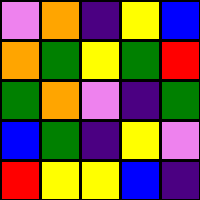[["violet", "orange", "indigo", "yellow", "blue"], ["orange", "green", "yellow", "green", "red"], ["green", "orange", "violet", "indigo", "green"], ["blue", "green", "indigo", "yellow", "violet"], ["red", "yellow", "yellow", "blue", "indigo"]]